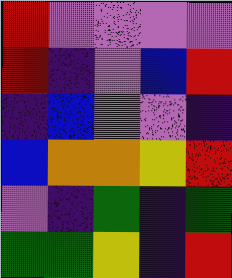[["red", "violet", "violet", "violet", "violet"], ["red", "indigo", "violet", "blue", "red"], ["indigo", "blue", "violet", "violet", "indigo"], ["blue", "orange", "orange", "yellow", "red"], ["violet", "indigo", "green", "indigo", "green"], ["green", "green", "yellow", "indigo", "red"]]